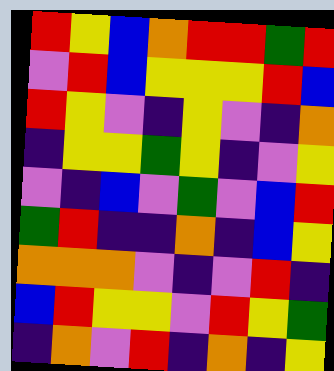[["red", "yellow", "blue", "orange", "red", "red", "green", "red"], ["violet", "red", "blue", "yellow", "yellow", "yellow", "red", "blue"], ["red", "yellow", "violet", "indigo", "yellow", "violet", "indigo", "orange"], ["indigo", "yellow", "yellow", "green", "yellow", "indigo", "violet", "yellow"], ["violet", "indigo", "blue", "violet", "green", "violet", "blue", "red"], ["green", "red", "indigo", "indigo", "orange", "indigo", "blue", "yellow"], ["orange", "orange", "orange", "violet", "indigo", "violet", "red", "indigo"], ["blue", "red", "yellow", "yellow", "violet", "red", "yellow", "green"], ["indigo", "orange", "violet", "red", "indigo", "orange", "indigo", "yellow"]]